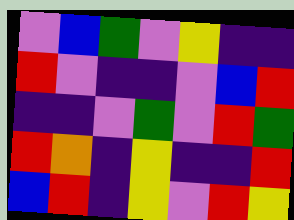[["violet", "blue", "green", "violet", "yellow", "indigo", "indigo"], ["red", "violet", "indigo", "indigo", "violet", "blue", "red"], ["indigo", "indigo", "violet", "green", "violet", "red", "green"], ["red", "orange", "indigo", "yellow", "indigo", "indigo", "red"], ["blue", "red", "indigo", "yellow", "violet", "red", "yellow"]]